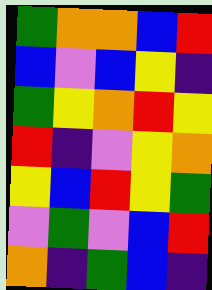[["green", "orange", "orange", "blue", "red"], ["blue", "violet", "blue", "yellow", "indigo"], ["green", "yellow", "orange", "red", "yellow"], ["red", "indigo", "violet", "yellow", "orange"], ["yellow", "blue", "red", "yellow", "green"], ["violet", "green", "violet", "blue", "red"], ["orange", "indigo", "green", "blue", "indigo"]]